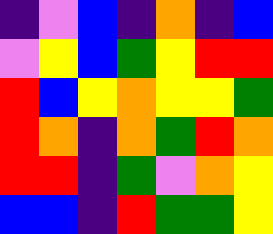[["indigo", "violet", "blue", "indigo", "orange", "indigo", "blue"], ["violet", "yellow", "blue", "green", "yellow", "red", "red"], ["red", "blue", "yellow", "orange", "yellow", "yellow", "green"], ["red", "orange", "indigo", "orange", "green", "red", "orange"], ["red", "red", "indigo", "green", "violet", "orange", "yellow"], ["blue", "blue", "indigo", "red", "green", "green", "yellow"]]